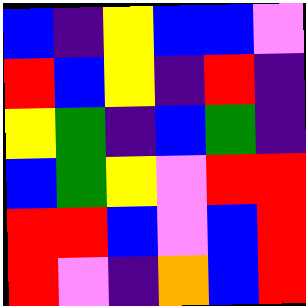[["blue", "indigo", "yellow", "blue", "blue", "violet"], ["red", "blue", "yellow", "indigo", "red", "indigo"], ["yellow", "green", "indigo", "blue", "green", "indigo"], ["blue", "green", "yellow", "violet", "red", "red"], ["red", "red", "blue", "violet", "blue", "red"], ["red", "violet", "indigo", "orange", "blue", "red"]]